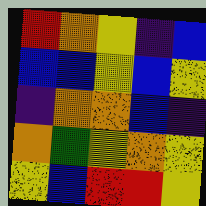[["red", "orange", "yellow", "indigo", "blue"], ["blue", "blue", "yellow", "blue", "yellow"], ["indigo", "orange", "orange", "blue", "indigo"], ["orange", "green", "yellow", "orange", "yellow"], ["yellow", "blue", "red", "red", "yellow"]]